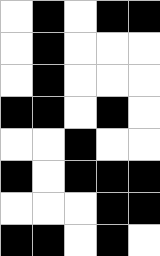[["white", "black", "white", "black", "black"], ["white", "black", "white", "white", "white"], ["white", "black", "white", "white", "white"], ["black", "black", "white", "black", "white"], ["white", "white", "black", "white", "white"], ["black", "white", "black", "black", "black"], ["white", "white", "white", "black", "black"], ["black", "black", "white", "black", "white"]]